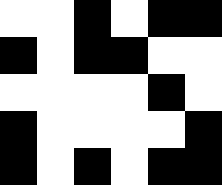[["white", "white", "black", "white", "black", "black"], ["black", "white", "black", "black", "white", "white"], ["white", "white", "white", "white", "black", "white"], ["black", "white", "white", "white", "white", "black"], ["black", "white", "black", "white", "black", "black"]]